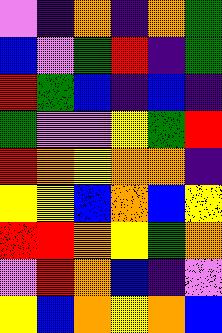[["violet", "indigo", "orange", "indigo", "orange", "green"], ["blue", "violet", "green", "red", "indigo", "green"], ["red", "green", "blue", "indigo", "blue", "indigo"], ["green", "violet", "violet", "yellow", "green", "red"], ["red", "orange", "yellow", "orange", "orange", "indigo"], ["yellow", "yellow", "blue", "orange", "blue", "yellow"], ["red", "red", "orange", "yellow", "green", "orange"], ["violet", "red", "orange", "blue", "indigo", "violet"], ["yellow", "blue", "orange", "yellow", "orange", "blue"]]